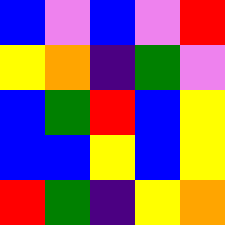[["blue", "violet", "blue", "violet", "red"], ["yellow", "orange", "indigo", "green", "violet"], ["blue", "green", "red", "blue", "yellow"], ["blue", "blue", "yellow", "blue", "yellow"], ["red", "green", "indigo", "yellow", "orange"]]